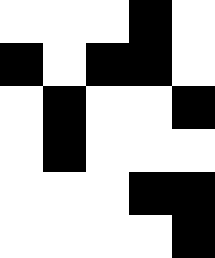[["white", "white", "white", "black", "white"], ["black", "white", "black", "black", "white"], ["white", "black", "white", "white", "black"], ["white", "black", "white", "white", "white"], ["white", "white", "white", "black", "black"], ["white", "white", "white", "white", "black"]]